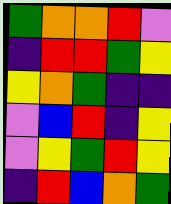[["green", "orange", "orange", "red", "violet"], ["indigo", "red", "red", "green", "yellow"], ["yellow", "orange", "green", "indigo", "indigo"], ["violet", "blue", "red", "indigo", "yellow"], ["violet", "yellow", "green", "red", "yellow"], ["indigo", "red", "blue", "orange", "green"]]